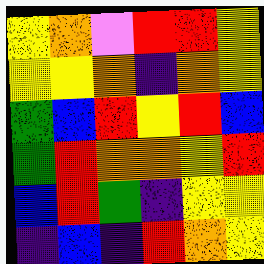[["yellow", "orange", "violet", "red", "red", "yellow"], ["yellow", "yellow", "orange", "indigo", "orange", "yellow"], ["green", "blue", "red", "yellow", "red", "blue"], ["green", "red", "orange", "orange", "yellow", "red"], ["blue", "red", "green", "indigo", "yellow", "yellow"], ["indigo", "blue", "indigo", "red", "orange", "yellow"]]